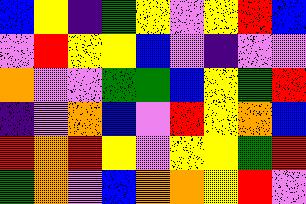[["blue", "yellow", "indigo", "green", "yellow", "violet", "yellow", "red", "blue"], ["violet", "red", "yellow", "yellow", "blue", "violet", "indigo", "violet", "violet"], ["orange", "violet", "violet", "green", "green", "blue", "yellow", "green", "red"], ["indigo", "violet", "orange", "blue", "violet", "red", "yellow", "orange", "blue"], ["red", "orange", "red", "yellow", "violet", "yellow", "yellow", "green", "red"], ["green", "orange", "violet", "blue", "orange", "orange", "yellow", "red", "violet"]]